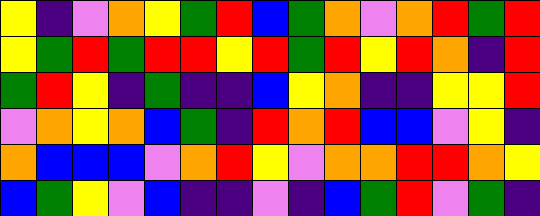[["yellow", "indigo", "violet", "orange", "yellow", "green", "red", "blue", "green", "orange", "violet", "orange", "red", "green", "red"], ["yellow", "green", "red", "green", "red", "red", "yellow", "red", "green", "red", "yellow", "red", "orange", "indigo", "red"], ["green", "red", "yellow", "indigo", "green", "indigo", "indigo", "blue", "yellow", "orange", "indigo", "indigo", "yellow", "yellow", "red"], ["violet", "orange", "yellow", "orange", "blue", "green", "indigo", "red", "orange", "red", "blue", "blue", "violet", "yellow", "indigo"], ["orange", "blue", "blue", "blue", "violet", "orange", "red", "yellow", "violet", "orange", "orange", "red", "red", "orange", "yellow"], ["blue", "green", "yellow", "violet", "blue", "indigo", "indigo", "violet", "indigo", "blue", "green", "red", "violet", "green", "indigo"]]